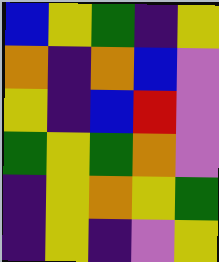[["blue", "yellow", "green", "indigo", "yellow"], ["orange", "indigo", "orange", "blue", "violet"], ["yellow", "indigo", "blue", "red", "violet"], ["green", "yellow", "green", "orange", "violet"], ["indigo", "yellow", "orange", "yellow", "green"], ["indigo", "yellow", "indigo", "violet", "yellow"]]